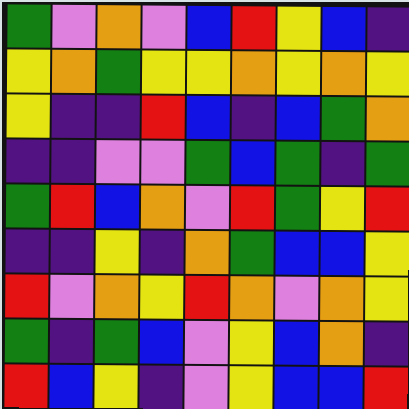[["green", "violet", "orange", "violet", "blue", "red", "yellow", "blue", "indigo"], ["yellow", "orange", "green", "yellow", "yellow", "orange", "yellow", "orange", "yellow"], ["yellow", "indigo", "indigo", "red", "blue", "indigo", "blue", "green", "orange"], ["indigo", "indigo", "violet", "violet", "green", "blue", "green", "indigo", "green"], ["green", "red", "blue", "orange", "violet", "red", "green", "yellow", "red"], ["indigo", "indigo", "yellow", "indigo", "orange", "green", "blue", "blue", "yellow"], ["red", "violet", "orange", "yellow", "red", "orange", "violet", "orange", "yellow"], ["green", "indigo", "green", "blue", "violet", "yellow", "blue", "orange", "indigo"], ["red", "blue", "yellow", "indigo", "violet", "yellow", "blue", "blue", "red"]]